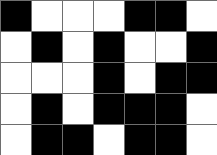[["black", "white", "white", "white", "black", "black", "white"], ["white", "black", "white", "black", "white", "white", "black"], ["white", "white", "white", "black", "white", "black", "black"], ["white", "black", "white", "black", "black", "black", "white"], ["white", "black", "black", "white", "black", "black", "white"]]